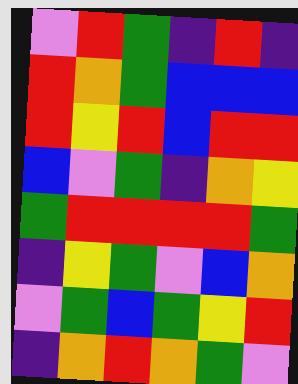[["violet", "red", "green", "indigo", "red", "indigo"], ["red", "orange", "green", "blue", "blue", "blue"], ["red", "yellow", "red", "blue", "red", "red"], ["blue", "violet", "green", "indigo", "orange", "yellow"], ["green", "red", "red", "red", "red", "green"], ["indigo", "yellow", "green", "violet", "blue", "orange"], ["violet", "green", "blue", "green", "yellow", "red"], ["indigo", "orange", "red", "orange", "green", "violet"]]